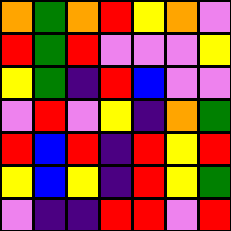[["orange", "green", "orange", "red", "yellow", "orange", "violet"], ["red", "green", "red", "violet", "violet", "violet", "yellow"], ["yellow", "green", "indigo", "red", "blue", "violet", "violet"], ["violet", "red", "violet", "yellow", "indigo", "orange", "green"], ["red", "blue", "red", "indigo", "red", "yellow", "red"], ["yellow", "blue", "yellow", "indigo", "red", "yellow", "green"], ["violet", "indigo", "indigo", "red", "red", "violet", "red"]]